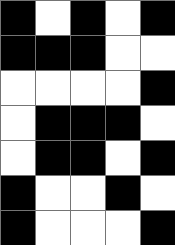[["black", "white", "black", "white", "black"], ["black", "black", "black", "white", "white"], ["white", "white", "white", "white", "black"], ["white", "black", "black", "black", "white"], ["white", "black", "black", "white", "black"], ["black", "white", "white", "black", "white"], ["black", "white", "white", "white", "black"]]